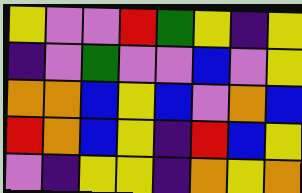[["yellow", "violet", "violet", "red", "green", "yellow", "indigo", "yellow"], ["indigo", "violet", "green", "violet", "violet", "blue", "violet", "yellow"], ["orange", "orange", "blue", "yellow", "blue", "violet", "orange", "blue"], ["red", "orange", "blue", "yellow", "indigo", "red", "blue", "yellow"], ["violet", "indigo", "yellow", "yellow", "indigo", "orange", "yellow", "orange"]]